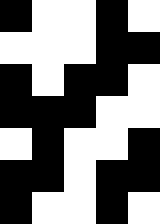[["black", "white", "white", "black", "white"], ["white", "white", "white", "black", "black"], ["black", "white", "black", "black", "white"], ["black", "black", "black", "white", "white"], ["white", "black", "white", "white", "black"], ["black", "black", "white", "black", "black"], ["black", "white", "white", "black", "white"]]